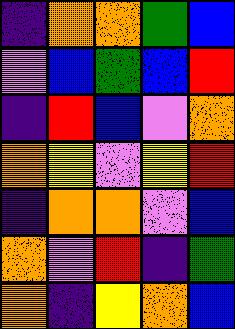[["indigo", "orange", "orange", "green", "blue"], ["violet", "blue", "green", "blue", "red"], ["indigo", "red", "blue", "violet", "orange"], ["orange", "yellow", "violet", "yellow", "red"], ["indigo", "orange", "orange", "violet", "blue"], ["orange", "violet", "red", "indigo", "green"], ["orange", "indigo", "yellow", "orange", "blue"]]